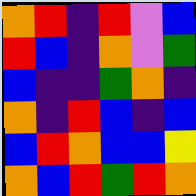[["orange", "red", "indigo", "red", "violet", "blue"], ["red", "blue", "indigo", "orange", "violet", "green"], ["blue", "indigo", "indigo", "green", "orange", "indigo"], ["orange", "indigo", "red", "blue", "indigo", "blue"], ["blue", "red", "orange", "blue", "blue", "yellow"], ["orange", "blue", "red", "green", "red", "orange"]]